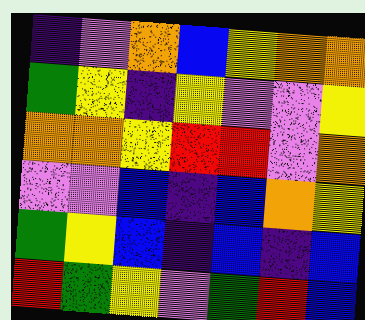[["indigo", "violet", "orange", "blue", "yellow", "orange", "orange"], ["green", "yellow", "indigo", "yellow", "violet", "violet", "yellow"], ["orange", "orange", "yellow", "red", "red", "violet", "orange"], ["violet", "violet", "blue", "indigo", "blue", "orange", "yellow"], ["green", "yellow", "blue", "indigo", "blue", "indigo", "blue"], ["red", "green", "yellow", "violet", "green", "red", "blue"]]